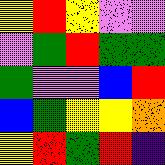[["yellow", "red", "yellow", "violet", "violet"], ["violet", "green", "red", "green", "green"], ["green", "violet", "violet", "blue", "red"], ["blue", "green", "yellow", "yellow", "orange"], ["yellow", "red", "green", "red", "indigo"]]